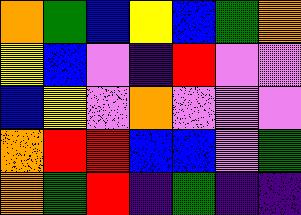[["orange", "green", "blue", "yellow", "blue", "green", "orange"], ["yellow", "blue", "violet", "indigo", "red", "violet", "violet"], ["blue", "yellow", "violet", "orange", "violet", "violet", "violet"], ["orange", "red", "red", "blue", "blue", "violet", "green"], ["orange", "green", "red", "indigo", "green", "indigo", "indigo"]]